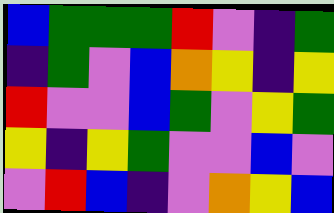[["blue", "green", "green", "green", "red", "violet", "indigo", "green"], ["indigo", "green", "violet", "blue", "orange", "yellow", "indigo", "yellow"], ["red", "violet", "violet", "blue", "green", "violet", "yellow", "green"], ["yellow", "indigo", "yellow", "green", "violet", "violet", "blue", "violet"], ["violet", "red", "blue", "indigo", "violet", "orange", "yellow", "blue"]]